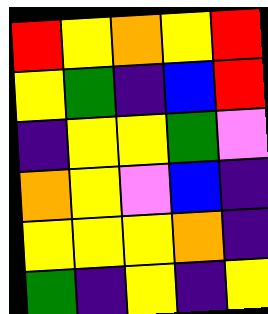[["red", "yellow", "orange", "yellow", "red"], ["yellow", "green", "indigo", "blue", "red"], ["indigo", "yellow", "yellow", "green", "violet"], ["orange", "yellow", "violet", "blue", "indigo"], ["yellow", "yellow", "yellow", "orange", "indigo"], ["green", "indigo", "yellow", "indigo", "yellow"]]